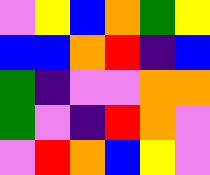[["violet", "yellow", "blue", "orange", "green", "yellow"], ["blue", "blue", "orange", "red", "indigo", "blue"], ["green", "indigo", "violet", "violet", "orange", "orange"], ["green", "violet", "indigo", "red", "orange", "violet"], ["violet", "red", "orange", "blue", "yellow", "violet"]]